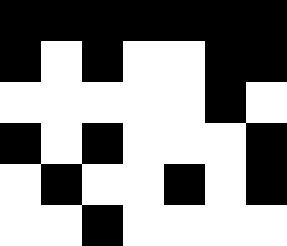[["black", "black", "black", "black", "black", "black", "black"], ["black", "white", "black", "white", "white", "black", "black"], ["white", "white", "white", "white", "white", "black", "white"], ["black", "white", "black", "white", "white", "white", "black"], ["white", "black", "white", "white", "black", "white", "black"], ["white", "white", "black", "white", "white", "white", "white"]]